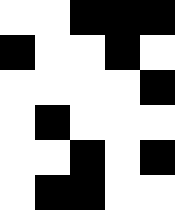[["white", "white", "black", "black", "black"], ["black", "white", "white", "black", "white"], ["white", "white", "white", "white", "black"], ["white", "black", "white", "white", "white"], ["white", "white", "black", "white", "black"], ["white", "black", "black", "white", "white"]]